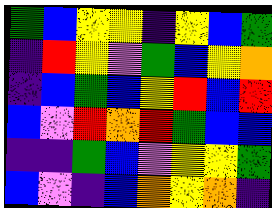[["green", "blue", "yellow", "yellow", "indigo", "yellow", "blue", "green"], ["indigo", "red", "yellow", "violet", "green", "blue", "yellow", "orange"], ["indigo", "blue", "green", "blue", "yellow", "red", "blue", "red"], ["blue", "violet", "red", "orange", "red", "green", "blue", "blue"], ["indigo", "indigo", "green", "blue", "violet", "yellow", "yellow", "green"], ["blue", "violet", "indigo", "blue", "orange", "yellow", "orange", "indigo"]]